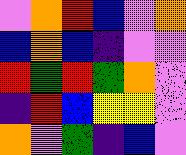[["violet", "orange", "red", "blue", "violet", "orange"], ["blue", "orange", "blue", "indigo", "violet", "violet"], ["red", "green", "red", "green", "orange", "violet"], ["indigo", "red", "blue", "yellow", "yellow", "violet"], ["orange", "violet", "green", "indigo", "blue", "violet"]]